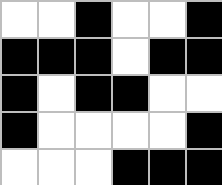[["white", "white", "black", "white", "white", "black"], ["black", "black", "black", "white", "black", "black"], ["black", "white", "black", "black", "white", "white"], ["black", "white", "white", "white", "white", "black"], ["white", "white", "white", "black", "black", "black"]]